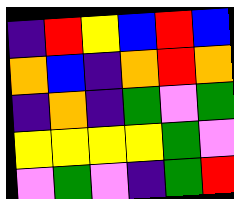[["indigo", "red", "yellow", "blue", "red", "blue"], ["orange", "blue", "indigo", "orange", "red", "orange"], ["indigo", "orange", "indigo", "green", "violet", "green"], ["yellow", "yellow", "yellow", "yellow", "green", "violet"], ["violet", "green", "violet", "indigo", "green", "red"]]